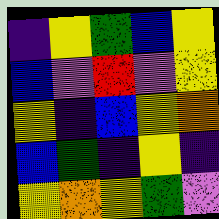[["indigo", "yellow", "green", "blue", "yellow"], ["blue", "violet", "red", "violet", "yellow"], ["yellow", "indigo", "blue", "yellow", "orange"], ["blue", "green", "indigo", "yellow", "indigo"], ["yellow", "orange", "yellow", "green", "violet"]]